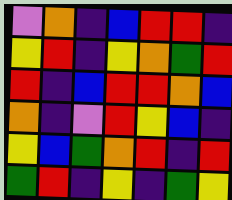[["violet", "orange", "indigo", "blue", "red", "red", "indigo"], ["yellow", "red", "indigo", "yellow", "orange", "green", "red"], ["red", "indigo", "blue", "red", "red", "orange", "blue"], ["orange", "indigo", "violet", "red", "yellow", "blue", "indigo"], ["yellow", "blue", "green", "orange", "red", "indigo", "red"], ["green", "red", "indigo", "yellow", "indigo", "green", "yellow"]]